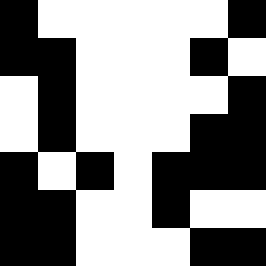[["black", "white", "white", "white", "white", "white", "black"], ["black", "black", "white", "white", "white", "black", "white"], ["white", "black", "white", "white", "white", "white", "black"], ["white", "black", "white", "white", "white", "black", "black"], ["black", "white", "black", "white", "black", "black", "black"], ["black", "black", "white", "white", "black", "white", "white"], ["black", "black", "white", "white", "white", "black", "black"]]